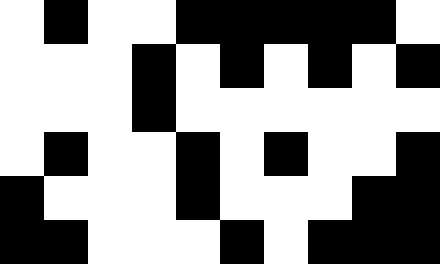[["white", "black", "white", "white", "black", "black", "black", "black", "black", "white"], ["white", "white", "white", "black", "white", "black", "white", "black", "white", "black"], ["white", "white", "white", "black", "white", "white", "white", "white", "white", "white"], ["white", "black", "white", "white", "black", "white", "black", "white", "white", "black"], ["black", "white", "white", "white", "black", "white", "white", "white", "black", "black"], ["black", "black", "white", "white", "white", "black", "white", "black", "black", "black"]]